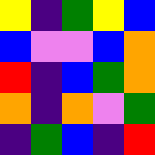[["yellow", "indigo", "green", "yellow", "blue"], ["blue", "violet", "violet", "blue", "orange"], ["red", "indigo", "blue", "green", "orange"], ["orange", "indigo", "orange", "violet", "green"], ["indigo", "green", "blue", "indigo", "red"]]